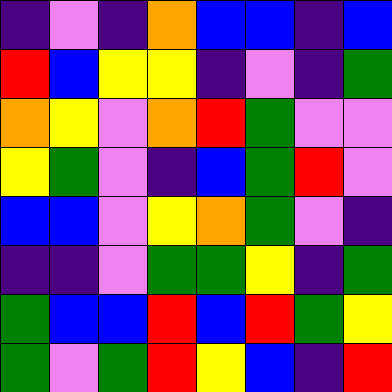[["indigo", "violet", "indigo", "orange", "blue", "blue", "indigo", "blue"], ["red", "blue", "yellow", "yellow", "indigo", "violet", "indigo", "green"], ["orange", "yellow", "violet", "orange", "red", "green", "violet", "violet"], ["yellow", "green", "violet", "indigo", "blue", "green", "red", "violet"], ["blue", "blue", "violet", "yellow", "orange", "green", "violet", "indigo"], ["indigo", "indigo", "violet", "green", "green", "yellow", "indigo", "green"], ["green", "blue", "blue", "red", "blue", "red", "green", "yellow"], ["green", "violet", "green", "red", "yellow", "blue", "indigo", "red"]]